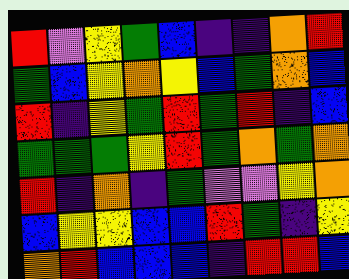[["red", "violet", "yellow", "green", "blue", "indigo", "indigo", "orange", "red"], ["green", "blue", "yellow", "orange", "yellow", "blue", "green", "orange", "blue"], ["red", "indigo", "yellow", "green", "red", "green", "red", "indigo", "blue"], ["green", "green", "green", "yellow", "red", "green", "orange", "green", "orange"], ["red", "indigo", "orange", "indigo", "green", "violet", "violet", "yellow", "orange"], ["blue", "yellow", "yellow", "blue", "blue", "red", "green", "indigo", "yellow"], ["orange", "red", "blue", "blue", "blue", "indigo", "red", "red", "blue"]]